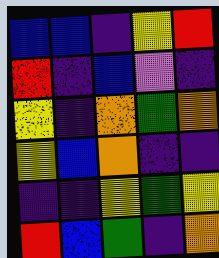[["blue", "blue", "indigo", "yellow", "red"], ["red", "indigo", "blue", "violet", "indigo"], ["yellow", "indigo", "orange", "green", "orange"], ["yellow", "blue", "orange", "indigo", "indigo"], ["indigo", "indigo", "yellow", "green", "yellow"], ["red", "blue", "green", "indigo", "orange"]]